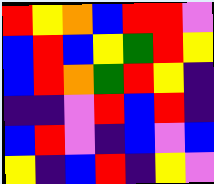[["red", "yellow", "orange", "blue", "red", "red", "violet"], ["blue", "red", "blue", "yellow", "green", "red", "yellow"], ["blue", "red", "orange", "green", "red", "yellow", "indigo"], ["indigo", "indigo", "violet", "red", "blue", "red", "indigo"], ["blue", "red", "violet", "indigo", "blue", "violet", "blue"], ["yellow", "indigo", "blue", "red", "indigo", "yellow", "violet"]]